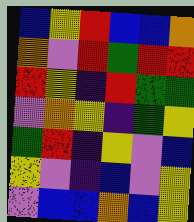[["blue", "yellow", "red", "blue", "blue", "orange"], ["orange", "violet", "red", "green", "red", "red"], ["red", "yellow", "indigo", "red", "green", "green"], ["violet", "orange", "yellow", "indigo", "green", "yellow"], ["green", "red", "indigo", "yellow", "violet", "blue"], ["yellow", "violet", "indigo", "blue", "violet", "yellow"], ["violet", "blue", "blue", "orange", "blue", "yellow"]]